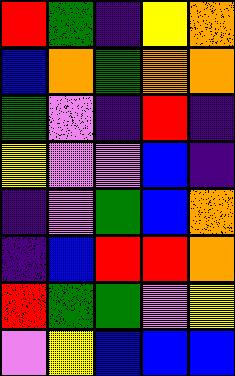[["red", "green", "indigo", "yellow", "orange"], ["blue", "orange", "green", "orange", "orange"], ["green", "violet", "indigo", "red", "indigo"], ["yellow", "violet", "violet", "blue", "indigo"], ["indigo", "violet", "green", "blue", "orange"], ["indigo", "blue", "red", "red", "orange"], ["red", "green", "green", "violet", "yellow"], ["violet", "yellow", "blue", "blue", "blue"]]